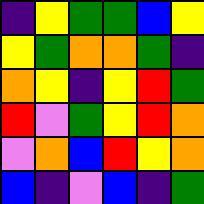[["indigo", "yellow", "green", "green", "blue", "yellow"], ["yellow", "green", "orange", "orange", "green", "indigo"], ["orange", "yellow", "indigo", "yellow", "red", "green"], ["red", "violet", "green", "yellow", "red", "orange"], ["violet", "orange", "blue", "red", "yellow", "orange"], ["blue", "indigo", "violet", "blue", "indigo", "green"]]